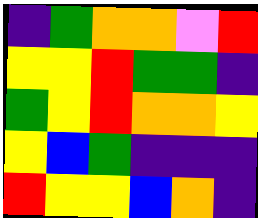[["indigo", "green", "orange", "orange", "violet", "red"], ["yellow", "yellow", "red", "green", "green", "indigo"], ["green", "yellow", "red", "orange", "orange", "yellow"], ["yellow", "blue", "green", "indigo", "indigo", "indigo"], ["red", "yellow", "yellow", "blue", "orange", "indigo"]]